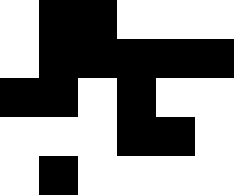[["white", "black", "black", "white", "white", "white"], ["white", "black", "black", "black", "black", "black"], ["black", "black", "white", "black", "white", "white"], ["white", "white", "white", "black", "black", "white"], ["white", "black", "white", "white", "white", "white"]]